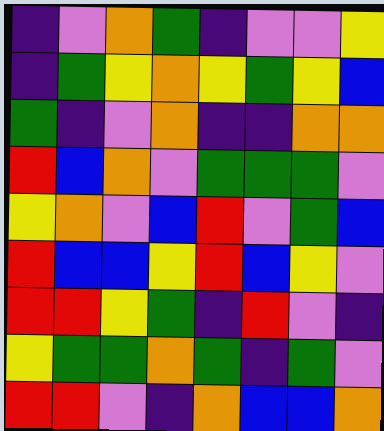[["indigo", "violet", "orange", "green", "indigo", "violet", "violet", "yellow"], ["indigo", "green", "yellow", "orange", "yellow", "green", "yellow", "blue"], ["green", "indigo", "violet", "orange", "indigo", "indigo", "orange", "orange"], ["red", "blue", "orange", "violet", "green", "green", "green", "violet"], ["yellow", "orange", "violet", "blue", "red", "violet", "green", "blue"], ["red", "blue", "blue", "yellow", "red", "blue", "yellow", "violet"], ["red", "red", "yellow", "green", "indigo", "red", "violet", "indigo"], ["yellow", "green", "green", "orange", "green", "indigo", "green", "violet"], ["red", "red", "violet", "indigo", "orange", "blue", "blue", "orange"]]